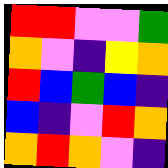[["red", "red", "violet", "violet", "green"], ["orange", "violet", "indigo", "yellow", "orange"], ["red", "blue", "green", "blue", "indigo"], ["blue", "indigo", "violet", "red", "orange"], ["orange", "red", "orange", "violet", "indigo"]]